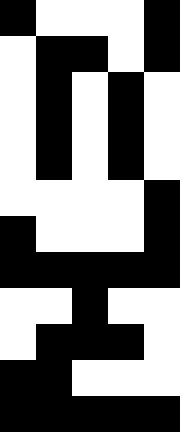[["black", "white", "white", "white", "black"], ["white", "black", "black", "white", "black"], ["white", "black", "white", "black", "white"], ["white", "black", "white", "black", "white"], ["white", "black", "white", "black", "white"], ["white", "white", "white", "white", "black"], ["black", "white", "white", "white", "black"], ["black", "black", "black", "black", "black"], ["white", "white", "black", "white", "white"], ["white", "black", "black", "black", "white"], ["black", "black", "white", "white", "white"], ["black", "black", "black", "black", "black"]]